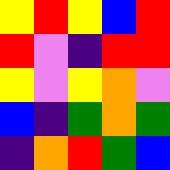[["yellow", "red", "yellow", "blue", "red"], ["red", "violet", "indigo", "red", "red"], ["yellow", "violet", "yellow", "orange", "violet"], ["blue", "indigo", "green", "orange", "green"], ["indigo", "orange", "red", "green", "blue"]]